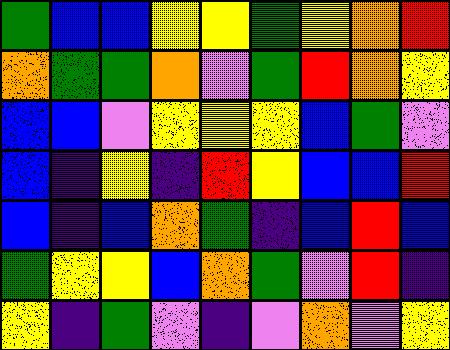[["green", "blue", "blue", "yellow", "yellow", "green", "yellow", "orange", "red"], ["orange", "green", "green", "orange", "violet", "green", "red", "orange", "yellow"], ["blue", "blue", "violet", "yellow", "yellow", "yellow", "blue", "green", "violet"], ["blue", "indigo", "yellow", "indigo", "red", "yellow", "blue", "blue", "red"], ["blue", "indigo", "blue", "orange", "green", "indigo", "blue", "red", "blue"], ["green", "yellow", "yellow", "blue", "orange", "green", "violet", "red", "indigo"], ["yellow", "indigo", "green", "violet", "indigo", "violet", "orange", "violet", "yellow"]]